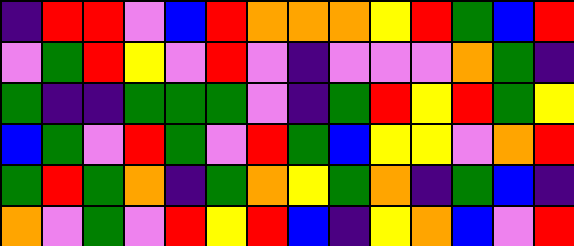[["indigo", "red", "red", "violet", "blue", "red", "orange", "orange", "orange", "yellow", "red", "green", "blue", "red"], ["violet", "green", "red", "yellow", "violet", "red", "violet", "indigo", "violet", "violet", "violet", "orange", "green", "indigo"], ["green", "indigo", "indigo", "green", "green", "green", "violet", "indigo", "green", "red", "yellow", "red", "green", "yellow"], ["blue", "green", "violet", "red", "green", "violet", "red", "green", "blue", "yellow", "yellow", "violet", "orange", "red"], ["green", "red", "green", "orange", "indigo", "green", "orange", "yellow", "green", "orange", "indigo", "green", "blue", "indigo"], ["orange", "violet", "green", "violet", "red", "yellow", "red", "blue", "indigo", "yellow", "orange", "blue", "violet", "red"]]